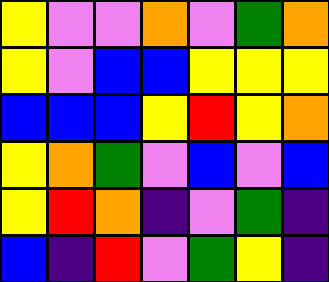[["yellow", "violet", "violet", "orange", "violet", "green", "orange"], ["yellow", "violet", "blue", "blue", "yellow", "yellow", "yellow"], ["blue", "blue", "blue", "yellow", "red", "yellow", "orange"], ["yellow", "orange", "green", "violet", "blue", "violet", "blue"], ["yellow", "red", "orange", "indigo", "violet", "green", "indigo"], ["blue", "indigo", "red", "violet", "green", "yellow", "indigo"]]